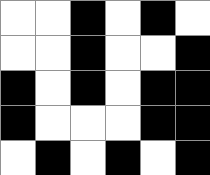[["white", "white", "black", "white", "black", "white"], ["white", "white", "black", "white", "white", "black"], ["black", "white", "black", "white", "black", "black"], ["black", "white", "white", "white", "black", "black"], ["white", "black", "white", "black", "white", "black"]]